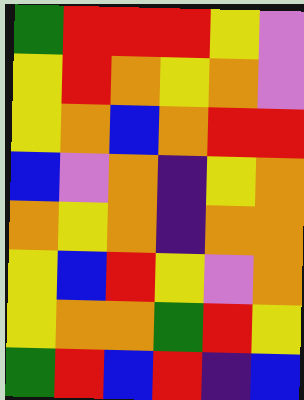[["green", "red", "red", "red", "yellow", "violet"], ["yellow", "red", "orange", "yellow", "orange", "violet"], ["yellow", "orange", "blue", "orange", "red", "red"], ["blue", "violet", "orange", "indigo", "yellow", "orange"], ["orange", "yellow", "orange", "indigo", "orange", "orange"], ["yellow", "blue", "red", "yellow", "violet", "orange"], ["yellow", "orange", "orange", "green", "red", "yellow"], ["green", "red", "blue", "red", "indigo", "blue"]]